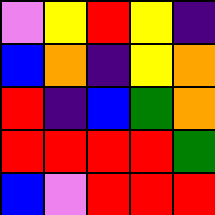[["violet", "yellow", "red", "yellow", "indigo"], ["blue", "orange", "indigo", "yellow", "orange"], ["red", "indigo", "blue", "green", "orange"], ["red", "red", "red", "red", "green"], ["blue", "violet", "red", "red", "red"]]